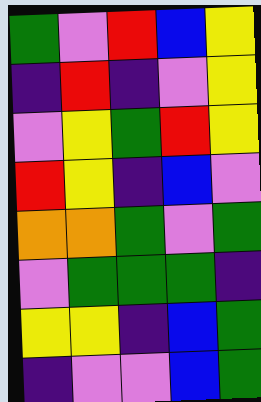[["green", "violet", "red", "blue", "yellow"], ["indigo", "red", "indigo", "violet", "yellow"], ["violet", "yellow", "green", "red", "yellow"], ["red", "yellow", "indigo", "blue", "violet"], ["orange", "orange", "green", "violet", "green"], ["violet", "green", "green", "green", "indigo"], ["yellow", "yellow", "indigo", "blue", "green"], ["indigo", "violet", "violet", "blue", "green"]]